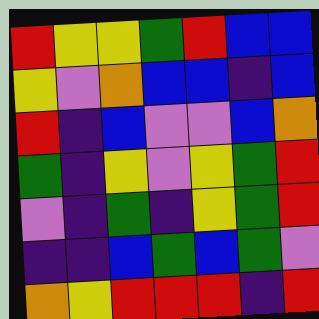[["red", "yellow", "yellow", "green", "red", "blue", "blue"], ["yellow", "violet", "orange", "blue", "blue", "indigo", "blue"], ["red", "indigo", "blue", "violet", "violet", "blue", "orange"], ["green", "indigo", "yellow", "violet", "yellow", "green", "red"], ["violet", "indigo", "green", "indigo", "yellow", "green", "red"], ["indigo", "indigo", "blue", "green", "blue", "green", "violet"], ["orange", "yellow", "red", "red", "red", "indigo", "red"]]